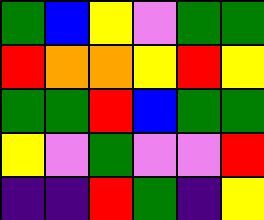[["green", "blue", "yellow", "violet", "green", "green"], ["red", "orange", "orange", "yellow", "red", "yellow"], ["green", "green", "red", "blue", "green", "green"], ["yellow", "violet", "green", "violet", "violet", "red"], ["indigo", "indigo", "red", "green", "indigo", "yellow"]]